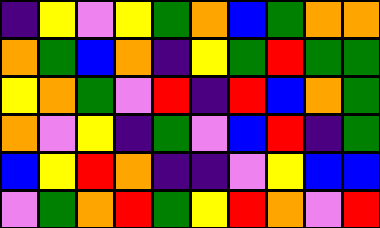[["indigo", "yellow", "violet", "yellow", "green", "orange", "blue", "green", "orange", "orange"], ["orange", "green", "blue", "orange", "indigo", "yellow", "green", "red", "green", "green"], ["yellow", "orange", "green", "violet", "red", "indigo", "red", "blue", "orange", "green"], ["orange", "violet", "yellow", "indigo", "green", "violet", "blue", "red", "indigo", "green"], ["blue", "yellow", "red", "orange", "indigo", "indigo", "violet", "yellow", "blue", "blue"], ["violet", "green", "orange", "red", "green", "yellow", "red", "orange", "violet", "red"]]